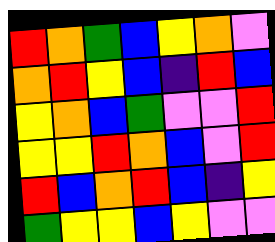[["red", "orange", "green", "blue", "yellow", "orange", "violet"], ["orange", "red", "yellow", "blue", "indigo", "red", "blue"], ["yellow", "orange", "blue", "green", "violet", "violet", "red"], ["yellow", "yellow", "red", "orange", "blue", "violet", "red"], ["red", "blue", "orange", "red", "blue", "indigo", "yellow"], ["green", "yellow", "yellow", "blue", "yellow", "violet", "violet"]]